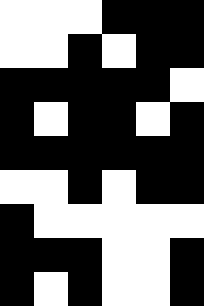[["white", "white", "white", "black", "black", "black"], ["white", "white", "black", "white", "black", "black"], ["black", "black", "black", "black", "black", "white"], ["black", "white", "black", "black", "white", "black"], ["black", "black", "black", "black", "black", "black"], ["white", "white", "black", "white", "black", "black"], ["black", "white", "white", "white", "white", "white"], ["black", "black", "black", "white", "white", "black"], ["black", "white", "black", "white", "white", "black"]]